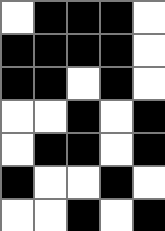[["white", "black", "black", "black", "white"], ["black", "black", "black", "black", "white"], ["black", "black", "white", "black", "white"], ["white", "white", "black", "white", "black"], ["white", "black", "black", "white", "black"], ["black", "white", "white", "black", "white"], ["white", "white", "black", "white", "black"]]